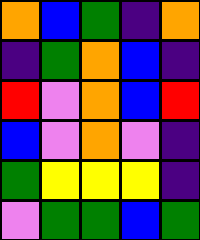[["orange", "blue", "green", "indigo", "orange"], ["indigo", "green", "orange", "blue", "indigo"], ["red", "violet", "orange", "blue", "red"], ["blue", "violet", "orange", "violet", "indigo"], ["green", "yellow", "yellow", "yellow", "indigo"], ["violet", "green", "green", "blue", "green"]]